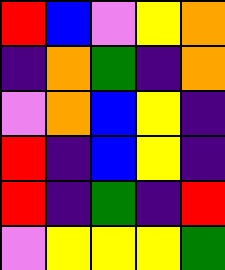[["red", "blue", "violet", "yellow", "orange"], ["indigo", "orange", "green", "indigo", "orange"], ["violet", "orange", "blue", "yellow", "indigo"], ["red", "indigo", "blue", "yellow", "indigo"], ["red", "indigo", "green", "indigo", "red"], ["violet", "yellow", "yellow", "yellow", "green"]]